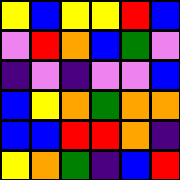[["yellow", "blue", "yellow", "yellow", "red", "blue"], ["violet", "red", "orange", "blue", "green", "violet"], ["indigo", "violet", "indigo", "violet", "violet", "blue"], ["blue", "yellow", "orange", "green", "orange", "orange"], ["blue", "blue", "red", "red", "orange", "indigo"], ["yellow", "orange", "green", "indigo", "blue", "red"]]